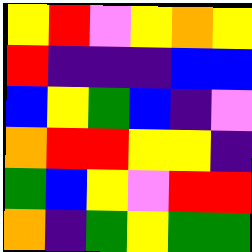[["yellow", "red", "violet", "yellow", "orange", "yellow"], ["red", "indigo", "indigo", "indigo", "blue", "blue"], ["blue", "yellow", "green", "blue", "indigo", "violet"], ["orange", "red", "red", "yellow", "yellow", "indigo"], ["green", "blue", "yellow", "violet", "red", "red"], ["orange", "indigo", "green", "yellow", "green", "green"]]